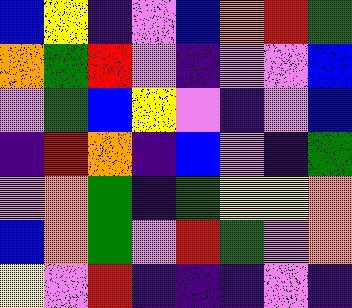[["blue", "yellow", "indigo", "violet", "blue", "orange", "red", "green"], ["orange", "green", "red", "violet", "indigo", "violet", "violet", "blue"], ["violet", "green", "blue", "yellow", "violet", "indigo", "violet", "blue"], ["indigo", "red", "orange", "indigo", "blue", "violet", "indigo", "green"], ["violet", "orange", "green", "indigo", "green", "yellow", "yellow", "orange"], ["blue", "orange", "green", "violet", "red", "green", "violet", "orange"], ["yellow", "violet", "red", "indigo", "indigo", "indigo", "violet", "indigo"]]